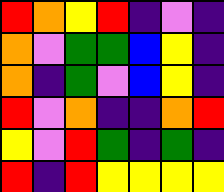[["red", "orange", "yellow", "red", "indigo", "violet", "indigo"], ["orange", "violet", "green", "green", "blue", "yellow", "indigo"], ["orange", "indigo", "green", "violet", "blue", "yellow", "indigo"], ["red", "violet", "orange", "indigo", "indigo", "orange", "red"], ["yellow", "violet", "red", "green", "indigo", "green", "indigo"], ["red", "indigo", "red", "yellow", "yellow", "yellow", "yellow"]]